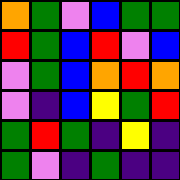[["orange", "green", "violet", "blue", "green", "green"], ["red", "green", "blue", "red", "violet", "blue"], ["violet", "green", "blue", "orange", "red", "orange"], ["violet", "indigo", "blue", "yellow", "green", "red"], ["green", "red", "green", "indigo", "yellow", "indigo"], ["green", "violet", "indigo", "green", "indigo", "indigo"]]